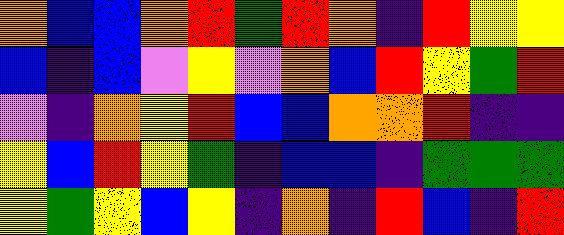[["orange", "blue", "blue", "orange", "red", "green", "red", "orange", "indigo", "red", "yellow", "yellow"], ["blue", "indigo", "blue", "violet", "yellow", "violet", "orange", "blue", "red", "yellow", "green", "red"], ["violet", "indigo", "orange", "yellow", "red", "blue", "blue", "orange", "orange", "red", "indigo", "indigo"], ["yellow", "blue", "red", "yellow", "green", "indigo", "blue", "blue", "indigo", "green", "green", "green"], ["yellow", "green", "yellow", "blue", "yellow", "indigo", "orange", "indigo", "red", "blue", "indigo", "red"]]